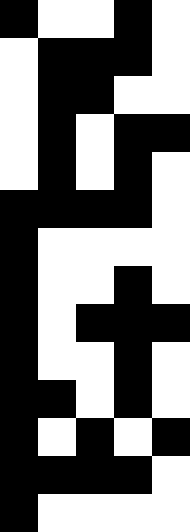[["black", "white", "white", "black", "white"], ["white", "black", "black", "black", "white"], ["white", "black", "black", "white", "white"], ["white", "black", "white", "black", "black"], ["white", "black", "white", "black", "white"], ["black", "black", "black", "black", "white"], ["black", "white", "white", "white", "white"], ["black", "white", "white", "black", "white"], ["black", "white", "black", "black", "black"], ["black", "white", "white", "black", "white"], ["black", "black", "white", "black", "white"], ["black", "white", "black", "white", "black"], ["black", "black", "black", "black", "white"], ["black", "white", "white", "white", "white"]]